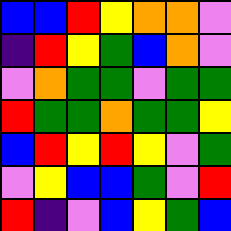[["blue", "blue", "red", "yellow", "orange", "orange", "violet"], ["indigo", "red", "yellow", "green", "blue", "orange", "violet"], ["violet", "orange", "green", "green", "violet", "green", "green"], ["red", "green", "green", "orange", "green", "green", "yellow"], ["blue", "red", "yellow", "red", "yellow", "violet", "green"], ["violet", "yellow", "blue", "blue", "green", "violet", "red"], ["red", "indigo", "violet", "blue", "yellow", "green", "blue"]]